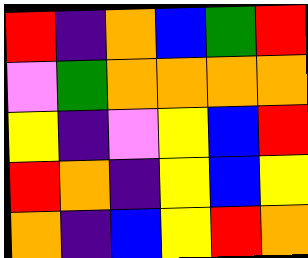[["red", "indigo", "orange", "blue", "green", "red"], ["violet", "green", "orange", "orange", "orange", "orange"], ["yellow", "indigo", "violet", "yellow", "blue", "red"], ["red", "orange", "indigo", "yellow", "blue", "yellow"], ["orange", "indigo", "blue", "yellow", "red", "orange"]]